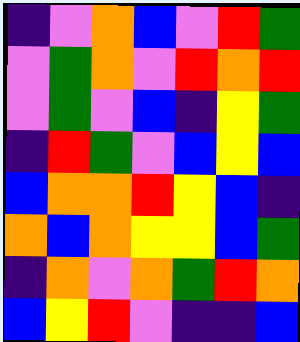[["indigo", "violet", "orange", "blue", "violet", "red", "green"], ["violet", "green", "orange", "violet", "red", "orange", "red"], ["violet", "green", "violet", "blue", "indigo", "yellow", "green"], ["indigo", "red", "green", "violet", "blue", "yellow", "blue"], ["blue", "orange", "orange", "red", "yellow", "blue", "indigo"], ["orange", "blue", "orange", "yellow", "yellow", "blue", "green"], ["indigo", "orange", "violet", "orange", "green", "red", "orange"], ["blue", "yellow", "red", "violet", "indigo", "indigo", "blue"]]